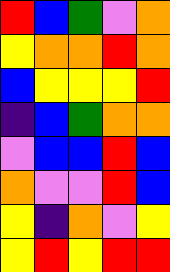[["red", "blue", "green", "violet", "orange"], ["yellow", "orange", "orange", "red", "orange"], ["blue", "yellow", "yellow", "yellow", "red"], ["indigo", "blue", "green", "orange", "orange"], ["violet", "blue", "blue", "red", "blue"], ["orange", "violet", "violet", "red", "blue"], ["yellow", "indigo", "orange", "violet", "yellow"], ["yellow", "red", "yellow", "red", "red"]]